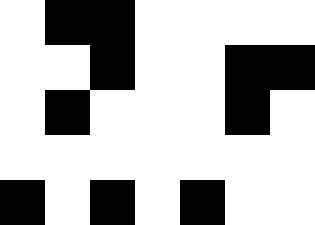[["white", "black", "black", "white", "white", "white", "white"], ["white", "white", "black", "white", "white", "black", "black"], ["white", "black", "white", "white", "white", "black", "white"], ["white", "white", "white", "white", "white", "white", "white"], ["black", "white", "black", "white", "black", "white", "white"]]